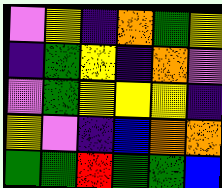[["violet", "yellow", "indigo", "orange", "green", "yellow"], ["indigo", "green", "yellow", "indigo", "orange", "violet"], ["violet", "green", "yellow", "yellow", "yellow", "indigo"], ["yellow", "violet", "indigo", "blue", "orange", "orange"], ["green", "green", "red", "green", "green", "blue"]]